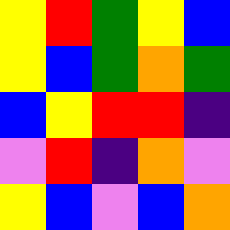[["yellow", "red", "green", "yellow", "blue"], ["yellow", "blue", "green", "orange", "green"], ["blue", "yellow", "red", "red", "indigo"], ["violet", "red", "indigo", "orange", "violet"], ["yellow", "blue", "violet", "blue", "orange"]]